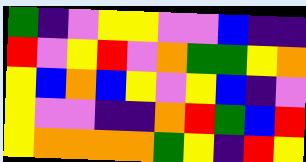[["green", "indigo", "violet", "yellow", "yellow", "violet", "violet", "blue", "indigo", "indigo"], ["red", "violet", "yellow", "red", "violet", "orange", "green", "green", "yellow", "orange"], ["yellow", "blue", "orange", "blue", "yellow", "violet", "yellow", "blue", "indigo", "violet"], ["yellow", "violet", "violet", "indigo", "indigo", "orange", "red", "green", "blue", "red"], ["yellow", "orange", "orange", "orange", "orange", "green", "yellow", "indigo", "red", "yellow"]]